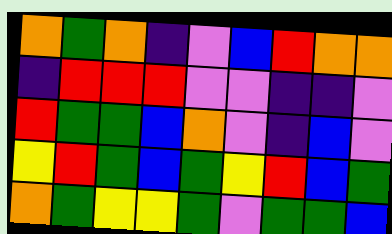[["orange", "green", "orange", "indigo", "violet", "blue", "red", "orange", "orange"], ["indigo", "red", "red", "red", "violet", "violet", "indigo", "indigo", "violet"], ["red", "green", "green", "blue", "orange", "violet", "indigo", "blue", "violet"], ["yellow", "red", "green", "blue", "green", "yellow", "red", "blue", "green"], ["orange", "green", "yellow", "yellow", "green", "violet", "green", "green", "blue"]]